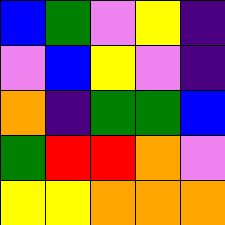[["blue", "green", "violet", "yellow", "indigo"], ["violet", "blue", "yellow", "violet", "indigo"], ["orange", "indigo", "green", "green", "blue"], ["green", "red", "red", "orange", "violet"], ["yellow", "yellow", "orange", "orange", "orange"]]